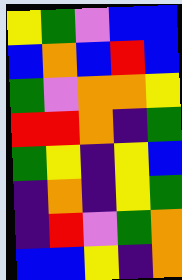[["yellow", "green", "violet", "blue", "blue"], ["blue", "orange", "blue", "red", "blue"], ["green", "violet", "orange", "orange", "yellow"], ["red", "red", "orange", "indigo", "green"], ["green", "yellow", "indigo", "yellow", "blue"], ["indigo", "orange", "indigo", "yellow", "green"], ["indigo", "red", "violet", "green", "orange"], ["blue", "blue", "yellow", "indigo", "orange"]]